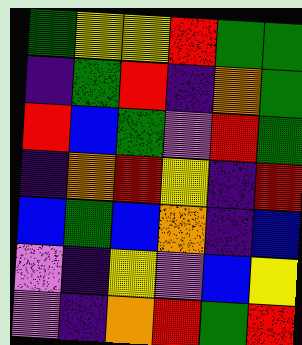[["green", "yellow", "yellow", "red", "green", "green"], ["indigo", "green", "red", "indigo", "orange", "green"], ["red", "blue", "green", "violet", "red", "green"], ["indigo", "orange", "red", "yellow", "indigo", "red"], ["blue", "green", "blue", "orange", "indigo", "blue"], ["violet", "indigo", "yellow", "violet", "blue", "yellow"], ["violet", "indigo", "orange", "red", "green", "red"]]